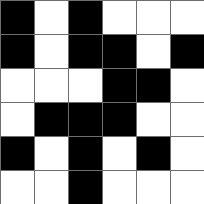[["black", "white", "black", "white", "white", "white"], ["black", "white", "black", "black", "white", "black"], ["white", "white", "white", "black", "black", "white"], ["white", "black", "black", "black", "white", "white"], ["black", "white", "black", "white", "black", "white"], ["white", "white", "black", "white", "white", "white"]]